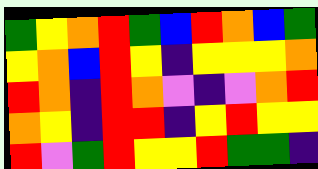[["green", "yellow", "orange", "red", "green", "blue", "red", "orange", "blue", "green"], ["yellow", "orange", "blue", "red", "yellow", "indigo", "yellow", "yellow", "yellow", "orange"], ["red", "orange", "indigo", "red", "orange", "violet", "indigo", "violet", "orange", "red"], ["orange", "yellow", "indigo", "red", "red", "indigo", "yellow", "red", "yellow", "yellow"], ["red", "violet", "green", "red", "yellow", "yellow", "red", "green", "green", "indigo"]]